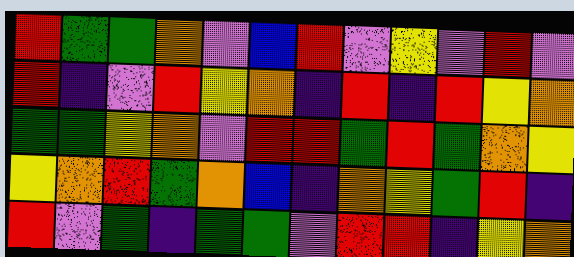[["red", "green", "green", "orange", "violet", "blue", "red", "violet", "yellow", "violet", "red", "violet"], ["red", "indigo", "violet", "red", "yellow", "orange", "indigo", "red", "indigo", "red", "yellow", "orange"], ["green", "green", "yellow", "orange", "violet", "red", "red", "green", "red", "green", "orange", "yellow"], ["yellow", "orange", "red", "green", "orange", "blue", "indigo", "orange", "yellow", "green", "red", "indigo"], ["red", "violet", "green", "indigo", "green", "green", "violet", "red", "red", "indigo", "yellow", "orange"]]